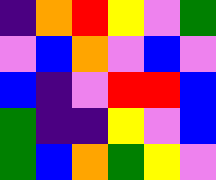[["indigo", "orange", "red", "yellow", "violet", "green"], ["violet", "blue", "orange", "violet", "blue", "violet"], ["blue", "indigo", "violet", "red", "red", "blue"], ["green", "indigo", "indigo", "yellow", "violet", "blue"], ["green", "blue", "orange", "green", "yellow", "violet"]]